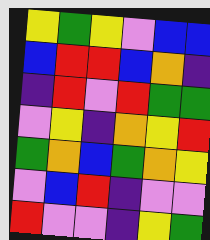[["yellow", "green", "yellow", "violet", "blue", "blue"], ["blue", "red", "red", "blue", "orange", "indigo"], ["indigo", "red", "violet", "red", "green", "green"], ["violet", "yellow", "indigo", "orange", "yellow", "red"], ["green", "orange", "blue", "green", "orange", "yellow"], ["violet", "blue", "red", "indigo", "violet", "violet"], ["red", "violet", "violet", "indigo", "yellow", "green"]]